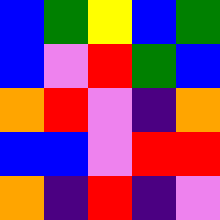[["blue", "green", "yellow", "blue", "green"], ["blue", "violet", "red", "green", "blue"], ["orange", "red", "violet", "indigo", "orange"], ["blue", "blue", "violet", "red", "red"], ["orange", "indigo", "red", "indigo", "violet"]]